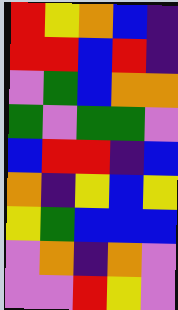[["red", "yellow", "orange", "blue", "indigo"], ["red", "red", "blue", "red", "indigo"], ["violet", "green", "blue", "orange", "orange"], ["green", "violet", "green", "green", "violet"], ["blue", "red", "red", "indigo", "blue"], ["orange", "indigo", "yellow", "blue", "yellow"], ["yellow", "green", "blue", "blue", "blue"], ["violet", "orange", "indigo", "orange", "violet"], ["violet", "violet", "red", "yellow", "violet"]]